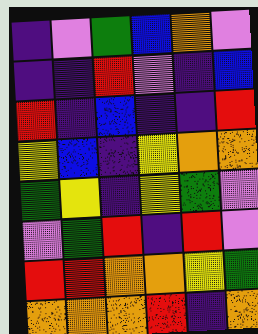[["indigo", "violet", "green", "blue", "orange", "violet"], ["indigo", "indigo", "red", "violet", "indigo", "blue"], ["red", "indigo", "blue", "indigo", "indigo", "red"], ["yellow", "blue", "indigo", "yellow", "orange", "orange"], ["green", "yellow", "indigo", "yellow", "green", "violet"], ["violet", "green", "red", "indigo", "red", "violet"], ["red", "red", "orange", "orange", "yellow", "green"], ["orange", "orange", "orange", "red", "indigo", "orange"]]